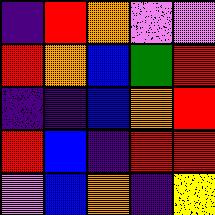[["indigo", "red", "orange", "violet", "violet"], ["red", "orange", "blue", "green", "red"], ["indigo", "indigo", "blue", "orange", "red"], ["red", "blue", "indigo", "red", "red"], ["violet", "blue", "orange", "indigo", "yellow"]]